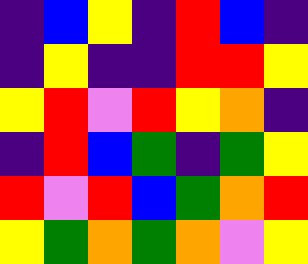[["indigo", "blue", "yellow", "indigo", "red", "blue", "indigo"], ["indigo", "yellow", "indigo", "indigo", "red", "red", "yellow"], ["yellow", "red", "violet", "red", "yellow", "orange", "indigo"], ["indigo", "red", "blue", "green", "indigo", "green", "yellow"], ["red", "violet", "red", "blue", "green", "orange", "red"], ["yellow", "green", "orange", "green", "orange", "violet", "yellow"]]